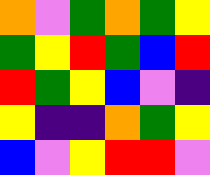[["orange", "violet", "green", "orange", "green", "yellow"], ["green", "yellow", "red", "green", "blue", "red"], ["red", "green", "yellow", "blue", "violet", "indigo"], ["yellow", "indigo", "indigo", "orange", "green", "yellow"], ["blue", "violet", "yellow", "red", "red", "violet"]]